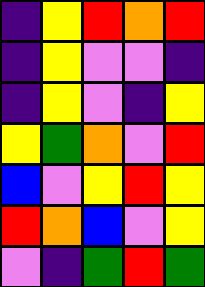[["indigo", "yellow", "red", "orange", "red"], ["indigo", "yellow", "violet", "violet", "indigo"], ["indigo", "yellow", "violet", "indigo", "yellow"], ["yellow", "green", "orange", "violet", "red"], ["blue", "violet", "yellow", "red", "yellow"], ["red", "orange", "blue", "violet", "yellow"], ["violet", "indigo", "green", "red", "green"]]